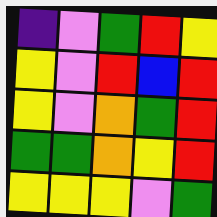[["indigo", "violet", "green", "red", "yellow"], ["yellow", "violet", "red", "blue", "red"], ["yellow", "violet", "orange", "green", "red"], ["green", "green", "orange", "yellow", "red"], ["yellow", "yellow", "yellow", "violet", "green"]]